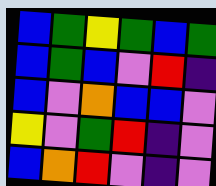[["blue", "green", "yellow", "green", "blue", "green"], ["blue", "green", "blue", "violet", "red", "indigo"], ["blue", "violet", "orange", "blue", "blue", "violet"], ["yellow", "violet", "green", "red", "indigo", "violet"], ["blue", "orange", "red", "violet", "indigo", "violet"]]